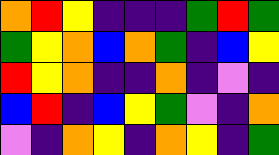[["orange", "red", "yellow", "indigo", "indigo", "indigo", "green", "red", "green"], ["green", "yellow", "orange", "blue", "orange", "green", "indigo", "blue", "yellow"], ["red", "yellow", "orange", "indigo", "indigo", "orange", "indigo", "violet", "indigo"], ["blue", "red", "indigo", "blue", "yellow", "green", "violet", "indigo", "orange"], ["violet", "indigo", "orange", "yellow", "indigo", "orange", "yellow", "indigo", "green"]]